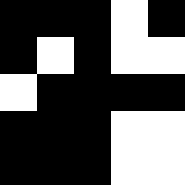[["black", "black", "black", "white", "black"], ["black", "white", "black", "white", "white"], ["white", "black", "black", "black", "black"], ["black", "black", "black", "white", "white"], ["black", "black", "black", "white", "white"]]